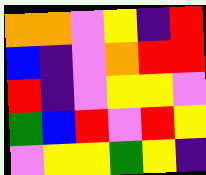[["orange", "orange", "violet", "yellow", "indigo", "red"], ["blue", "indigo", "violet", "orange", "red", "red"], ["red", "indigo", "violet", "yellow", "yellow", "violet"], ["green", "blue", "red", "violet", "red", "yellow"], ["violet", "yellow", "yellow", "green", "yellow", "indigo"]]